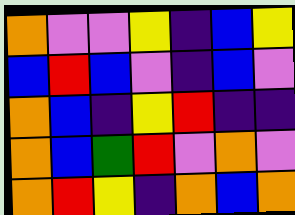[["orange", "violet", "violet", "yellow", "indigo", "blue", "yellow"], ["blue", "red", "blue", "violet", "indigo", "blue", "violet"], ["orange", "blue", "indigo", "yellow", "red", "indigo", "indigo"], ["orange", "blue", "green", "red", "violet", "orange", "violet"], ["orange", "red", "yellow", "indigo", "orange", "blue", "orange"]]